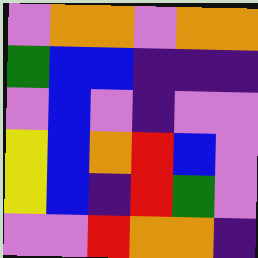[["violet", "orange", "orange", "violet", "orange", "orange"], ["green", "blue", "blue", "indigo", "indigo", "indigo"], ["violet", "blue", "violet", "indigo", "violet", "violet"], ["yellow", "blue", "orange", "red", "blue", "violet"], ["yellow", "blue", "indigo", "red", "green", "violet"], ["violet", "violet", "red", "orange", "orange", "indigo"]]